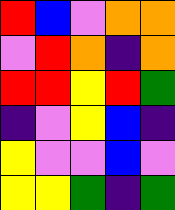[["red", "blue", "violet", "orange", "orange"], ["violet", "red", "orange", "indigo", "orange"], ["red", "red", "yellow", "red", "green"], ["indigo", "violet", "yellow", "blue", "indigo"], ["yellow", "violet", "violet", "blue", "violet"], ["yellow", "yellow", "green", "indigo", "green"]]